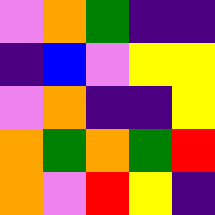[["violet", "orange", "green", "indigo", "indigo"], ["indigo", "blue", "violet", "yellow", "yellow"], ["violet", "orange", "indigo", "indigo", "yellow"], ["orange", "green", "orange", "green", "red"], ["orange", "violet", "red", "yellow", "indigo"]]